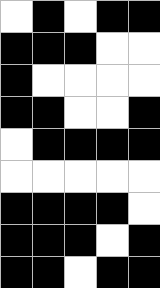[["white", "black", "white", "black", "black"], ["black", "black", "black", "white", "white"], ["black", "white", "white", "white", "white"], ["black", "black", "white", "white", "black"], ["white", "black", "black", "black", "black"], ["white", "white", "white", "white", "white"], ["black", "black", "black", "black", "white"], ["black", "black", "black", "white", "black"], ["black", "black", "white", "black", "black"]]